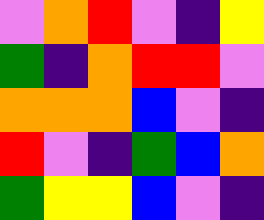[["violet", "orange", "red", "violet", "indigo", "yellow"], ["green", "indigo", "orange", "red", "red", "violet"], ["orange", "orange", "orange", "blue", "violet", "indigo"], ["red", "violet", "indigo", "green", "blue", "orange"], ["green", "yellow", "yellow", "blue", "violet", "indigo"]]